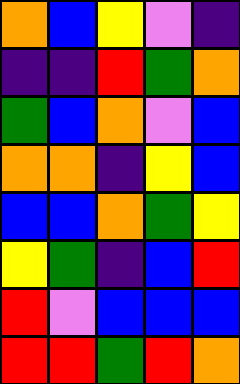[["orange", "blue", "yellow", "violet", "indigo"], ["indigo", "indigo", "red", "green", "orange"], ["green", "blue", "orange", "violet", "blue"], ["orange", "orange", "indigo", "yellow", "blue"], ["blue", "blue", "orange", "green", "yellow"], ["yellow", "green", "indigo", "blue", "red"], ["red", "violet", "blue", "blue", "blue"], ["red", "red", "green", "red", "orange"]]